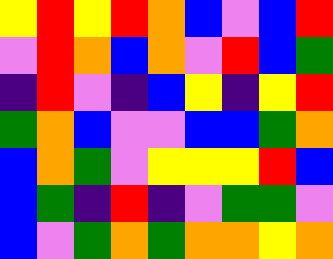[["yellow", "red", "yellow", "red", "orange", "blue", "violet", "blue", "red"], ["violet", "red", "orange", "blue", "orange", "violet", "red", "blue", "green"], ["indigo", "red", "violet", "indigo", "blue", "yellow", "indigo", "yellow", "red"], ["green", "orange", "blue", "violet", "violet", "blue", "blue", "green", "orange"], ["blue", "orange", "green", "violet", "yellow", "yellow", "yellow", "red", "blue"], ["blue", "green", "indigo", "red", "indigo", "violet", "green", "green", "violet"], ["blue", "violet", "green", "orange", "green", "orange", "orange", "yellow", "orange"]]